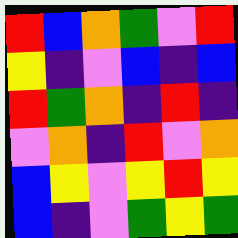[["red", "blue", "orange", "green", "violet", "red"], ["yellow", "indigo", "violet", "blue", "indigo", "blue"], ["red", "green", "orange", "indigo", "red", "indigo"], ["violet", "orange", "indigo", "red", "violet", "orange"], ["blue", "yellow", "violet", "yellow", "red", "yellow"], ["blue", "indigo", "violet", "green", "yellow", "green"]]